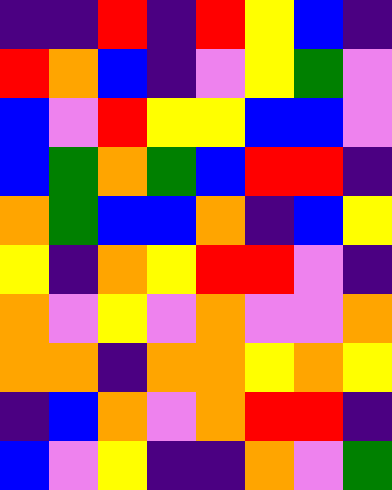[["indigo", "indigo", "red", "indigo", "red", "yellow", "blue", "indigo"], ["red", "orange", "blue", "indigo", "violet", "yellow", "green", "violet"], ["blue", "violet", "red", "yellow", "yellow", "blue", "blue", "violet"], ["blue", "green", "orange", "green", "blue", "red", "red", "indigo"], ["orange", "green", "blue", "blue", "orange", "indigo", "blue", "yellow"], ["yellow", "indigo", "orange", "yellow", "red", "red", "violet", "indigo"], ["orange", "violet", "yellow", "violet", "orange", "violet", "violet", "orange"], ["orange", "orange", "indigo", "orange", "orange", "yellow", "orange", "yellow"], ["indigo", "blue", "orange", "violet", "orange", "red", "red", "indigo"], ["blue", "violet", "yellow", "indigo", "indigo", "orange", "violet", "green"]]